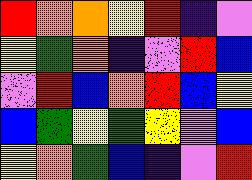[["red", "orange", "orange", "yellow", "red", "indigo", "violet"], ["yellow", "green", "orange", "indigo", "violet", "red", "blue"], ["violet", "red", "blue", "orange", "red", "blue", "yellow"], ["blue", "green", "yellow", "green", "yellow", "violet", "blue"], ["yellow", "orange", "green", "blue", "indigo", "violet", "red"]]